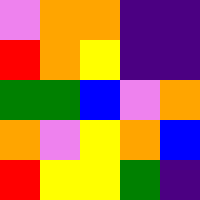[["violet", "orange", "orange", "indigo", "indigo"], ["red", "orange", "yellow", "indigo", "indigo"], ["green", "green", "blue", "violet", "orange"], ["orange", "violet", "yellow", "orange", "blue"], ["red", "yellow", "yellow", "green", "indigo"]]